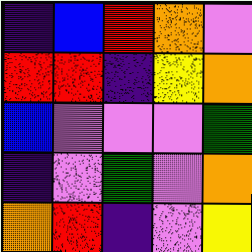[["indigo", "blue", "red", "orange", "violet"], ["red", "red", "indigo", "yellow", "orange"], ["blue", "violet", "violet", "violet", "green"], ["indigo", "violet", "green", "violet", "orange"], ["orange", "red", "indigo", "violet", "yellow"]]